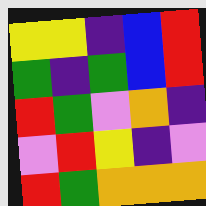[["yellow", "yellow", "indigo", "blue", "red"], ["green", "indigo", "green", "blue", "red"], ["red", "green", "violet", "orange", "indigo"], ["violet", "red", "yellow", "indigo", "violet"], ["red", "green", "orange", "orange", "orange"]]